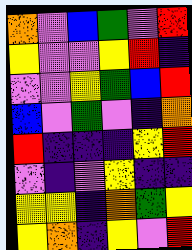[["orange", "violet", "blue", "green", "violet", "red"], ["yellow", "violet", "violet", "yellow", "red", "indigo"], ["violet", "violet", "yellow", "green", "blue", "red"], ["blue", "violet", "green", "violet", "indigo", "orange"], ["red", "indigo", "indigo", "indigo", "yellow", "red"], ["violet", "indigo", "violet", "yellow", "indigo", "indigo"], ["yellow", "yellow", "indigo", "orange", "green", "yellow"], ["yellow", "orange", "indigo", "yellow", "violet", "red"]]